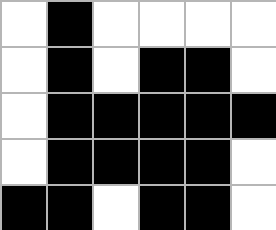[["white", "black", "white", "white", "white", "white"], ["white", "black", "white", "black", "black", "white"], ["white", "black", "black", "black", "black", "black"], ["white", "black", "black", "black", "black", "white"], ["black", "black", "white", "black", "black", "white"]]